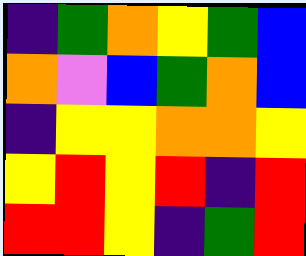[["indigo", "green", "orange", "yellow", "green", "blue"], ["orange", "violet", "blue", "green", "orange", "blue"], ["indigo", "yellow", "yellow", "orange", "orange", "yellow"], ["yellow", "red", "yellow", "red", "indigo", "red"], ["red", "red", "yellow", "indigo", "green", "red"]]